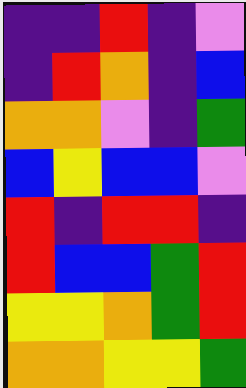[["indigo", "indigo", "red", "indigo", "violet"], ["indigo", "red", "orange", "indigo", "blue"], ["orange", "orange", "violet", "indigo", "green"], ["blue", "yellow", "blue", "blue", "violet"], ["red", "indigo", "red", "red", "indigo"], ["red", "blue", "blue", "green", "red"], ["yellow", "yellow", "orange", "green", "red"], ["orange", "orange", "yellow", "yellow", "green"]]